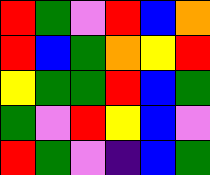[["red", "green", "violet", "red", "blue", "orange"], ["red", "blue", "green", "orange", "yellow", "red"], ["yellow", "green", "green", "red", "blue", "green"], ["green", "violet", "red", "yellow", "blue", "violet"], ["red", "green", "violet", "indigo", "blue", "green"]]